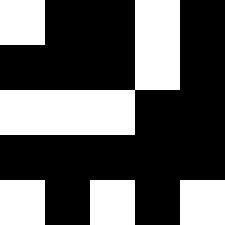[["white", "black", "black", "white", "black"], ["black", "black", "black", "white", "black"], ["white", "white", "white", "black", "black"], ["black", "black", "black", "black", "black"], ["white", "black", "white", "black", "white"]]